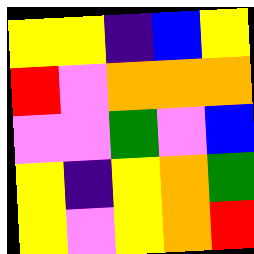[["yellow", "yellow", "indigo", "blue", "yellow"], ["red", "violet", "orange", "orange", "orange"], ["violet", "violet", "green", "violet", "blue"], ["yellow", "indigo", "yellow", "orange", "green"], ["yellow", "violet", "yellow", "orange", "red"]]